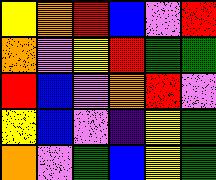[["yellow", "orange", "red", "blue", "violet", "red"], ["orange", "violet", "yellow", "red", "green", "green"], ["red", "blue", "violet", "orange", "red", "violet"], ["yellow", "blue", "violet", "indigo", "yellow", "green"], ["orange", "violet", "green", "blue", "yellow", "green"]]